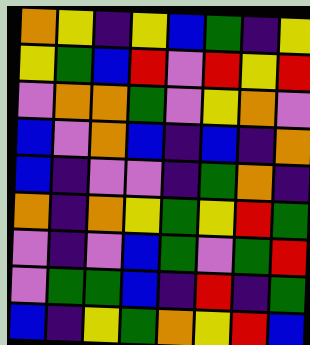[["orange", "yellow", "indigo", "yellow", "blue", "green", "indigo", "yellow"], ["yellow", "green", "blue", "red", "violet", "red", "yellow", "red"], ["violet", "orange", "orange", "green", "violet", "yellow", "orange", "violet"], ["blue", "violet", "orange", "blue", "indigo", "blue", "indigo", "orange"], ["blue", "indigo", "violet", "violet", "indigo", "green", "orange", "indigo"], ["orange", "indigo", "orange", "yellow", "green", "yellow", "red", "green"], ["violet", "indigo", "violet", "blue", "green", "violet", "green", "red"], ["violet", "green", "green", "blue", "indigo", "red", "indigo", "green"], ["blue", "indigo", "yellow", "green", "orange", "yellow", "red", "blue"]]